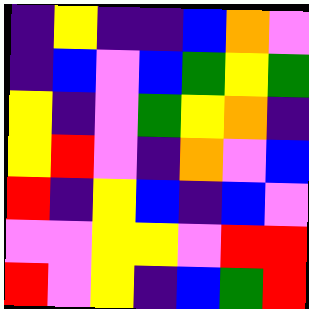[["indigo", "yellow", "indigo", "indigo", "blue", "orange", "violet"], ["indigo", "blue", "violet", "blue", "green", "yellow", "green"], ["yellow", "indigo", "violet", "green", "yellow", "orange", "indigo"], ["yellow", "red", "violet", "indigo", "orange", "violet", "blue"], ["red", "indigo", "yellow", "blue", "indigo", "blue", "violet"], ["violet", "violet", "yellow", "yellow", "violet", "red", "red"], ["red", "violet", "yellow", "indigo", "blue", "green", "red"]]